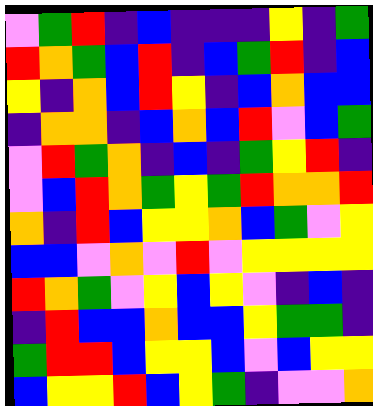[["violet", "green", "red", "indigo", "blue", "indigo", "indigo", "indigo", "yellow", "indigo", "green"], ["red", "orange", "green", "blue", "red", "indigo", "blue", "green", "red", "indigo", "blue"], ["yellow", "indigo", "orange", "blue", "red", "yellow", "indigo", "blue", "orange", "blue", "blue"], ["indigo", "orange", "orange", "indigo", "blue", "orange", "blue", "red", "violet", "blue", "green"], ["violet", "red", "green", "orange", "indigo", "blue", "indigo", "green", "yellow", "red", "indigo"], ["violet", "blue", "red", "orange", "green", "yellow", "green", "red", "orange", "orange", "red"], ["orange", "indigo", "red", "blue", "yellow", "yellow", "orange", "blue", "green", "violet", "yellow"], ["blue", "blue", "violet", "orange", "violet", "red", "violet", "yellow", "yellow", "yellow", "yellow"], ["red", "orange", "green", "violet", "yellow", "blue", "yellow", "violet", "indigo", "blue", "indigo"], ["indigo", "red", "blue", "blue", "orange", "blue", "blue", "yellow", "green", "green", "indigo"], ["green", "red", "red", "blue", "yellow", "yellow", "blue", "violet", "blue", "yellow", "yellow"], ["blue", "yellow", "yellow", "red", "blue", "yellow", "green", "indigo", "violet", "violet", "orange"]]